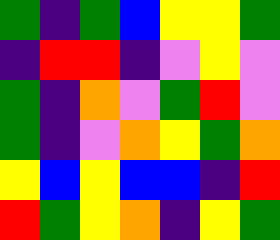[["green", "indigo", "green", "blue", "yellow", "yellow", "green"], ["indigo", "red", "red", "indigo", "violet", "yellow", "violet"], ["green", "indigo", "orange", "violet", "green", "red", "violet"], ["green", "indigo", "violet", "orange", "yellow", "green", "orange"], ["yellow", "blue", "yellow", "blue", "blue", "indigo", "red"], ["red", "green", "yellow", "orange", "indigo", "yellow", "green"]]